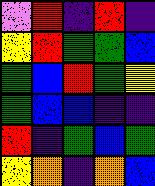[["violet", "red", "indigo", "red", "indigo"], ["yellow", "red", "green", "green", "blue"], ["green", "blue", "red", "green", "yellow"], ["green", "blue", "blue", "indigo", "indigo"], ["red", "indigo", "green", "blue", "green"], ["yellow", "orange", "indigo", "orange", "blue"]]